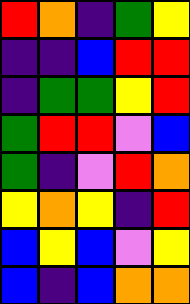[["red", "orange", "indigo", "green", "yellow"], ["indigo", "indigo", "blue", "red", "red"], ["indigo", "green", "green", "yellow", "red"], ["green", "red", "red", "violet", "blue"], ["green", "indigo", "violet", "red", "orange"], ["yellow", "orange", "yellow", "indigo", "red"], ["blue", "yellow", "blue", "violet", "yellow"], ["blue", "indigo", "blue", "orange", "orange"]]